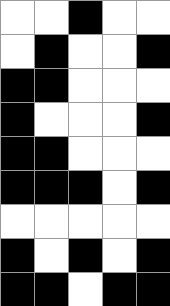[["white", "white", "black", "white", "white"], ["white", "black", "white", "white", "black"], ["black", "black", "white", "white", "white"], ["black", "white", "white", "white", "black"], ["black", "black", "white", "white", "white"], ["black", "black", "black", "white", "black"], ["white", "white", "white", "white", "white"], ["black", "white", "black", "white", "black"], ["black", "black", "white", "black", "black"]]